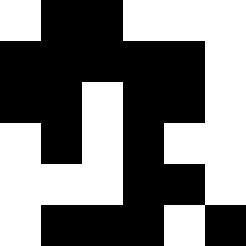[["white", "black", "black", "white", "white", "white"], ["black", "black", "black", "black", "black", "white"], ["black", "black", "white", "black", "black", "white"], ["white", "black", "white", "black", "white", "white"], ["white", "white", "white", "black", "black", "white"], ["white", "black", "black", "black", "white", "black"]]